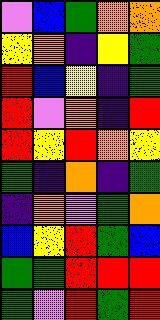[["violet", "blue", "green", "orange", "orange"], ["yellow", "orange", "indigo", "yellow", "green"], ["red", "blue", "yellow", "indigo", "green"], ["red", "violet", "orange", "indigo", "red"], ["red", "yellow", "red", "orange", "yellow"], ["green", "indigo", "orange", "indigo", "green"], ["indigo", "orange", "violet", "green", "orange"], ["blue", "yellow", "red", "green", "blue"], ["green", "green", "red", "red", "red"], ["green", "violet", "red", "green", "red"]]